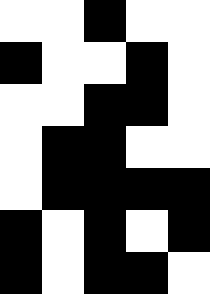[["white", "white", "black", "white", "white"], ["black", "white", "white", "black", "white"], ["white", "white", "black", "black", "white"], ["white", "black", "black", "white", "white"], ["white", "black", "black", "black", "black"], ["black", "white", "black", "white", "black"], ["black", "white", "black", "black", "white"]]